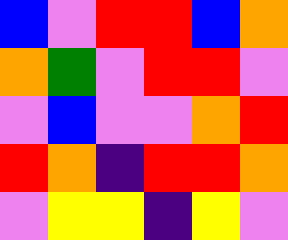[["blue", "violet", "red", "red", "blue", "orange"], ["orange", "green", "violet", "red", "red", "violet"], ["violet", "blue", "violet", "violet", "orange", "red"], ["red", "orange", "indigo", "red", "red", "orange"], ["violet", "yellow", "yellow", "indigo", "yellow", "violet"]]